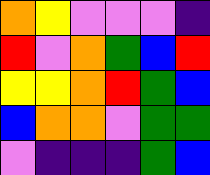[["orange", "yellow", "violet", "violet", "violet", "indigo"], ["red", "violet", "orange", "green", "blue", "red"], ["yellow", "yellow", "orange", "red", "green", "blue"], ["blue", "orange", "orange", "violet", "green", "green"], ["violet", "indigo", "indigo", "indigo", "green", "blue"]]